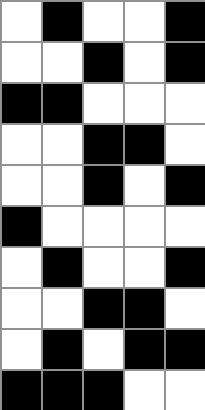[["white", "black", "white", "white", "black"], ["white", "white", "black", "white", "black"], ["black", "black", "white", "white", "white"], ["white", "white", "black", "black", "white"], ["white", "white", "black", "white", "black"], ["black", "white", "white", "white", "white"], ["white", "black", "white", "white", "black"], ["white", "white", "black", "black", "white"], ["white", "black", "white", "black", "black"], ["black", "black", "black", "white", "white"]]